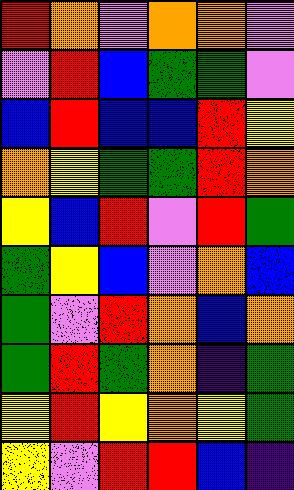[["red", "orange", "violet", "orange", "orange", "violet"], ["violet", "red", "blue", "green", "green", "violet"], ["blue", "red", "blue", "blue", "red", "yellow"], ["orange", "yellow", "green", "green", "red", "orange"], ["yellow", "blue", "red", "violet", "red", "green"], ["green", "yellow", "blue", "violet", "orange", "blue"], ["green", "violet", "red", "orange", "blue", "orange"], ["green", "red", "green", "orange", "indigo", "green"], ["yellow", "red", "yellow", "orange", "yellow", "green"], ["yellow", "violet", "red", "red", "blue", "indigo"]]